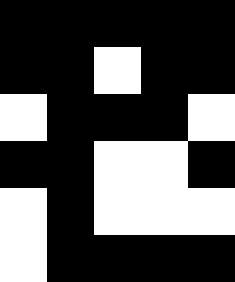[["black", "black", "black", "black", "black"], ["black", "black", "white", "black", "black"], ["white", "black", "black", "black", "white"], ["black", "black", "white", "white", "black"], ["white", "black", "white", "white", "white"], ["white", "black", "black", "black", "black"]]